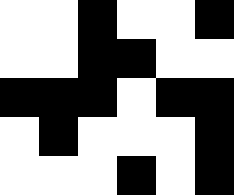[["white", "white", "black", "white", "white", "black"], ["white", "white", "black", "black", "white", "white"], ["black", "black", "black", "white", "black", "black"], ["white", "black", "white", "white", "white", "black"], ["white", "white", "white", "black", "white", "black"]]